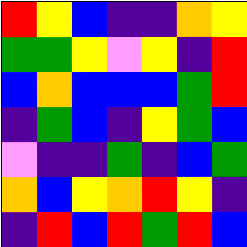[["red", "yellow", "blue", "indigo", "indigo", "orange", "yellow"], ["green", "green", "yellow", "violet", "yellow", "indigo", "red"], ["blue", "orange", "blue", "blue", "blue", "green", "red"], ["indigo", "green", "blue", "indigo", "yellow", "green", "blue"], ["violet", "indigo", "indigo", "green", "indigo", "blue", "green"], ["orange", "blue", "yellow", "orange", "red", "yellow", "indigo"], ["indigo", "red", "blue", "red", "green", "red", "blue"]]